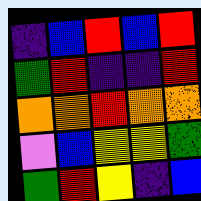[["indigo", "blue", "red", "blue", "red"], ["green", "red", "indigo", "indigo", "red"], ["orange", "orange", "red", "orange", "orange"], ["violet", "blue", "yellow", "yellow", "green"], ["green", "red", "yellow", "indigo", "blue"]]